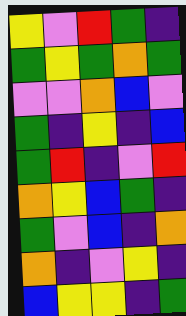[["yellow", "violet", "red", "green", "indigo"], ["green", "yellow", "green", "orange", "green"], ["violet", "violet", "orange", "blue", "violet"], ["green", "indigo", "yellow", "indigo", "blue"], ["green", "red", "indigo", "violet", "red"], ["orange", "yellow", "blue", "green", "indigo"], ["green", "violet", "blue", "indigo", "orange"], ["orange", "indigo", "violet", "yellow", "indigo"], ["blue", "yellow", "yellow", "indigo", "green"]]